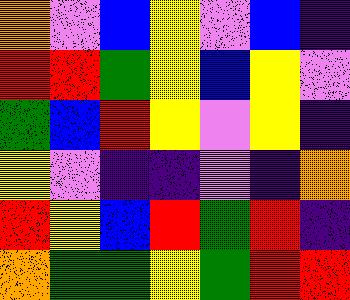[["orange", "violet", "blue", "yellow", "violet", "blue", "indigo"], ["red", "red", "green", "yellow", "blue", "yellow", "violet"], ["green", "blue", "red", "yellow", "violet", "yellow", "indigo"], ["yellow", "violet", "indigo", "indigo", "violet", "indigo", "orange"], ["red", "yellow", "blue", "red", "green", "red", "indigo"], ["orange", "green", "green", "yellow", "green", "red", "red"]]